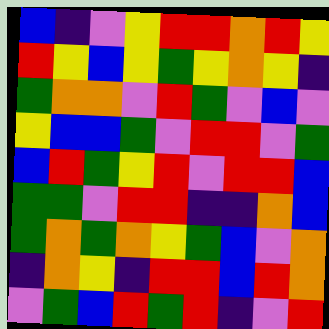[["blue", "indigo", "violet", "yellow", "red", "red", "orange", "red", "yellow"], ["red", "yellow", "blue", "yellow", "green", "yellow", "orange", "yellow", "indigo"], ["green", "orange", "orange", "violet", "red", "green", "violet", "blue", "violet"], ["yellow", "blue", "blue", "green", "violet", "red", "red", "violet", "green"], ["blue", "red", "green", "yellow", "red", "violet", "red", "red", "blue"], ["green", "green", "violet", "red", "red", "indigo", "indigo", "orange", "blue"], ["green", "orange", "green", "orange", "yellow", "green", "blue", "violet", "orange"], ["indigo", "orange", "yellow", "indigo", "red", "red", "blue", "red", "orange"], ["violet", "green", "blue", "red", "green", "red", "indigo", "violet", "red"]]